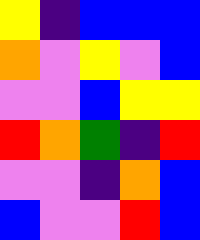[["yellow", "indigo", "blue", "blue", "blue"], ["orange", "violet", "yellow", "violet", "blue"], ["violet", "violet", "blue", "yellow", "yellow"], ["red", "orange", "green", "indigo", "red"], ["violet", "violet", "indigo", "orange", "blue"], ["blue", "violet", "violet", "red", "blue"]]